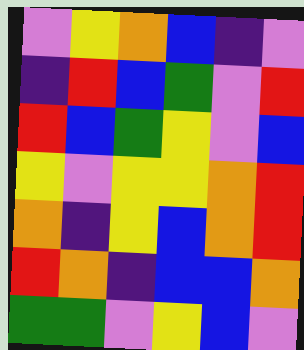[["violet", "yellow", "orange", "blue", "indigo", "violet"], ["indigo", "red", "blue", "green", "violet", "red"], ["red", "blue", "green", "yellow", "violet", "blue"], ["yellow", "violet", "yellow", "yellow", "orange", "red"], ["orange", "indigo", "yellow", "blue", "orange", "red"], ["red", "orange", "indigo", "blue", "blue", "orange"], ["green", "green", "violet", "yellow", "blue", "violet"]]